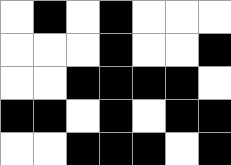[["white", "black", "white", "black", "white", "white", "white"], ["white", "white", "white", "black", "white", "white", "black"], ["white", "white", "black", "black", "black", "black", "white"], ["black", "black", "white", "black", "white", "black", "black"], ["white", "white", "black", "black", "black", "white", "black"]]